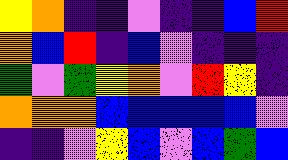[["yellow", "orange", "indigo", "indigo", "violet", "indigo", "indigo", "blue", "red"], ["orange", "blue", "red", "indigo", "blue", "violet", "indigo", "indigo", "indigo"], ["green", "violet", "green", "yellow", "orange", "violet", "red", "yellow", "indigo"], ["orange", "orange", "orange", "blue", "blue", "blue", "blue", "blue", "violet"], ["indigo", "indigo", "violet", "yellow", "blue", "violet", "blue", "green", "blue"]]